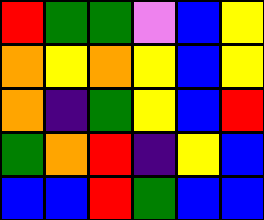[["red", "green", "green", "violet", "blue", "yellow"], ["orange", "yellow", "orange", "yellow", "blue", "yellow"], ["orange", "indigo", "green", "yellow", "blue", "red"], ["green", "orange", "red", "indigo", "yellow", "blue"], ["blue", "blue", "red", "green", "blue", "blue"]]